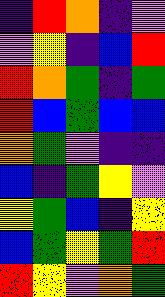[["indigo", "red", "orange", "indigo", "violet"], ["violet", "yellow", "indigo", "blue", "red"], ["red", "orange", "green", "indigo", "green"], ["red", "blue", "green", "blue", "blue"], ["orange", "green", "violet", "indigo", "indigo"], ["blue", "indigo", "green", "yellow", "violet"], ["yellow", "green", "blue", "indigo", "yellow"], ["blue", "green", "yellow", "green", "red"], ["red", "yellow", "violet", "orange", "green"]]